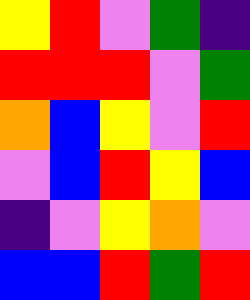[["yellow", "red", "violet", "green", "indigo"], ["red", "red", "red", "violet", "green"], ["orange", "blue", "yellow", "violet", "red"], ["violet", "blue", "red", "yellow", "blue"], ["indigo", "violet", "yellow", "orange", "violet"], ["blue", "blue", "red", "green", "red"]]